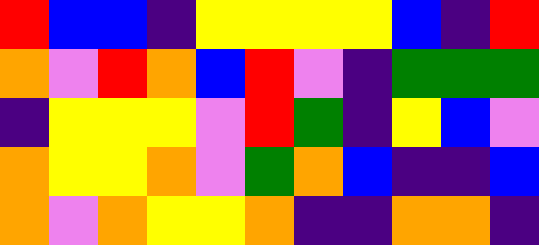[["red", "blue", "blue", "indigo", "yellow", "yellow", "yellow", "yellow", "blue", "indigo", "red"], ["orange", "violet", "red", "orange", "blue", "red", "violet", "indigo", "green", "green", "green"], ["indigo", "yellow", "yellow", "yellow", "violet", "red", "green", "indigo", "yellow", "blue", "violet"], ["orange", "yellow", "yellow", "orange", "violet", "green", "orange", "blue", "indigo", "indigo", "blue"], ["orange", "violet", "orange", "yellow", "yellow", "orange", "indigo", "indigo", "orange", "orange", "indigo"]]